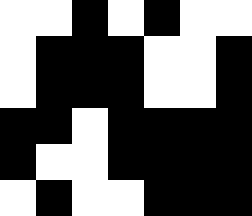[["white", "white", "black", "white", "black", "white", "white"], ["white", "black", "black", "black", "white", "white", "black"], ["white", "black", "black", "black", "white", "white", "black"], ["black", "black", "white", "black", "black", "black", "black"], ["black", "white", "white", "black", "black", "black", "black"], ["white", "black", "white", "white", "black", "black", "black"]]